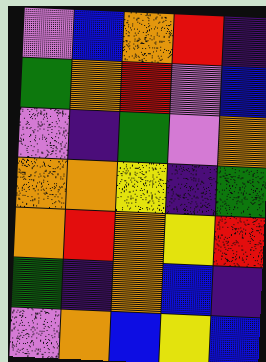[["violet", "blue", "orange", "red", "indigo"], ["green", "orange", "red", "violet", "blue"], ["violet", "indigo", "green", "violet", "orange"], ["orange", "orange", "yellow", "indigo", "green"], ["orange", "red", "orange", "yellow", "red"], ["green", "indigo", "orange", "blue", "indigo"], ["violet", "orange", "blue", "yellow", "blue"]]